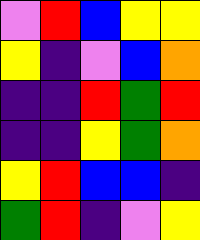[["violet", "red", "blue", "yellow", "yellow"], ["yellow", "indigo", "violet", "blue", "orange"], ["indigo", "indigo", "red", "green", "red"], ["indigo", "indigo", "yellow", "green", "orange"], ["yellow", "red", "blue", "blue", "indigo"], ["green", "red", "indigo", "violet", "yellow"]]